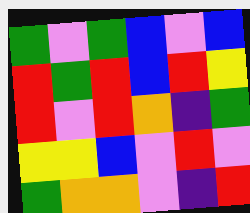[["green", "violet", "green", "blue", "violet", "blue"], ["red", "green", "red", "blue", "red", "yellow"], ["red", "violet", "red", "orange", "indigo", "green"], ["yellow", "yellow", "blue", "violet", "red", "violet"], ["green", "orange", "orange", "violet", "indigo", "red"]]